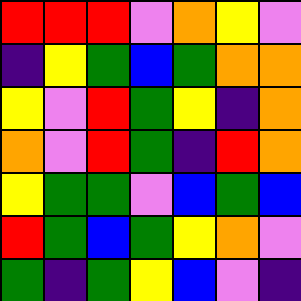[["red", "red", "red", "violet", "orange", "yellow", "violet"], ["indigo", "yellow", "green", "blue", "green", "orange", "orange"], ["yellow", "violet", "red", "green", "yellow", "indigo", "orange"], ["orange", "violet", "red", "green", "indigo", "red", "orange"], ["yellow", "green", "green", "violet", "blue", "green", "blue"], ["red", "green", "blue", "green", "yellow", "orange", "violet"], ["green", "indigo", "green", "yellow", "blue", "violet", "indigo"]]